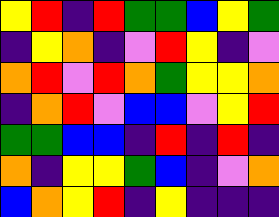[["yellow", "red", "indigo", "red", "green", "green", "blue", "yellow", "green"], ["indigo", "yellow", "orange", "indigo", "violet", "red", "yellow", "indigo", "violet"], ["orange", "red", "violet", "red", "orange", "green", "yellow", "yellow", "orange"], ["indigo", "orange", "red", "violet", "blue", "blue", "violet", "yellow", "red"], ["green", "green", "blue", "blue", "indigo", "red", "indigo", "red", "indigo"], ["orange", "indigo", "yellow", "yellow", "green", "blue", "indigo", "violet", "orange"], ["blue", "orange", "yellow", "red", "indigo", "yellow", "indigo", "indigo", "indigo"]]